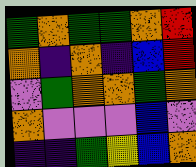[["green", "orange", "green", "green", "orange", "red"], ["orange", "indigo", "orange", "indigo", "blue", "red"], ["violet", "green", "orange", "orange", "green", "orange"], ["orange", "violet", "violet", "violet", "blue", "violet"], ["indigo", "indigo", "green", "yellow", "blue", "orange"]]